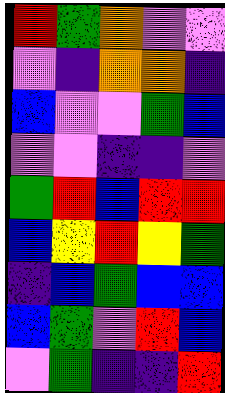[["red", "green", "orange", "violet", "violet"], ["violet", "indigo", "orange", "orange", "indigo"], ["blue", "violet", "violet", "green", "blue"], ["violet", "violet", "indigo", "indigo", "violet"], ["green", "red", "blue", "red", "red"], ["blue", "yellow", "red", "yellow", "green"], ["indigo", "blue", "green", "blue", "blue"], ["blue", "green", "violet", "red", "blue"], ["violet", "green", "indigo", "indigo", "red"]]